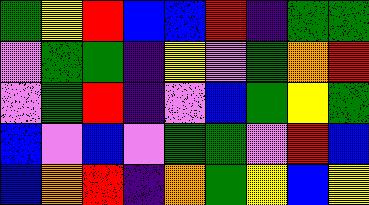[["green", "yellow", "red", "blue", "blue", "red", "indigo", "green", "green"], ["violet", "green", "green", "indigo", "yellow", "violet", "green", "orange", "red"], ["violet", "green", "red", "indigo", "violet", "blue", "green", "yellow", "green"], ["blue", "violet", "blue", "violet", "green", "green", "violet", "red", "blue"], ["blue", "orange", "red", "indigo", "orange", "green", "yellow", "blue", "yellow"]]